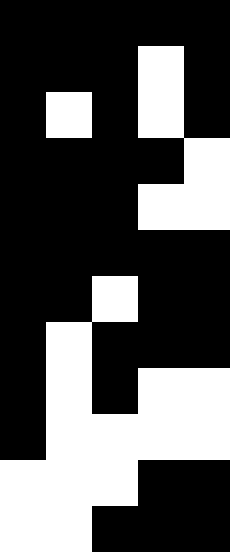[["black", "black", "black", "black", "black"], ["black", "black", "black", "white", "black"], ["black", "white", "black", "white", "black"], ["black", "black", "black", "black", "white"], ["black", "black", "black", "white", "white"], ["black", "black", "black", "black", "black"], ["black", "black", "white", "black", "black"], ["black", "white", "black", "black", "black"], ["black", "white", "black", "white", "white"], ["black", "white", "white", "white", "white"], ["white", "white", "white", "black", "black"], ["white", "white", "black", "black", "black"]]